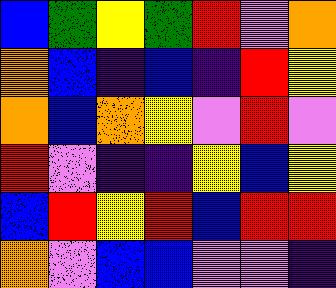[["blue", "green", "yellow", "green", "red", "violet", "orange"], ["orange", "blue", "indigo", "blue", "indigo", "red", "yellow"], ["orange", "blue", "orange", "yellow", "violet", "red", "violet"], ["red", "violet", "indigo", "indigo", "yellow", "blue", "yellow"], ["blue", "red", "yellow", "red", "blue", "red", "red"], ["orange", "violet", "blue", "blue", "violet", "violet", "indigo"]]